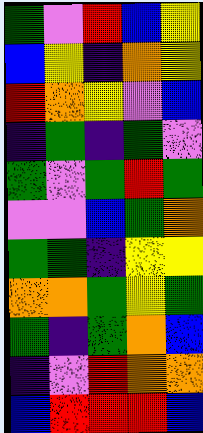[["green", "violet", "red", "blue", "yellow"], ["blue", "yellow", "indigo", "orange", "yellow"], ["red", "orange", "yellow", "violet", "blue"], ["indigo", "green", "indigo", "green", "violet"], ["green", "violet", "green", "red", "green"], ["violet", "violet", "blue", "green", "orange"], ["green", "green", "indigo", "yellow", "yellow"], ["orange", "orange", "green", "yellow", "green"], ["green", "indigo", "green", "orange", "blue"], ["indigo", "violet", "red", "orange", "orange"], ["blue", "red", "red", "red", "blue"]]